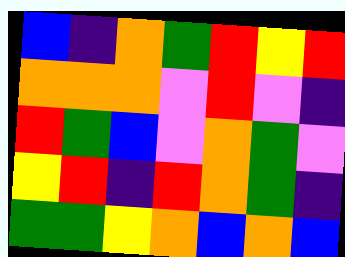[["blue", "indigo", "orange", "green", "red", "yellow", "red"], ["orange", "orange", "orange", "violet", "red", "violet", "indigo"], ["red", "green", "blue", "violet", "orange", "green", "violet"], ["yellow", "red", "indigo", "red", "orange", "green", "indigo"], ["green", "green", "yellow", "orange", "blue", "orange", "blue"]]